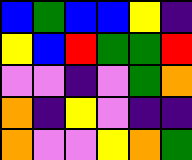[["blue", "green", "blue", "blue", "yellow", "indigo"], ["yellow", "blue", "red", "green", "green", "red"], ["violet", "violet", "indigo", "violet", "green", "orange"], ["orange", "indigo", "yellow", "violet", "indigo", "indigo"], ["orange", "violet", "violet", "yellow", "orange", "green"]]